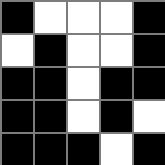[["black", "white", "white", "white", "black"], ["white", "black", "white", "white", "black"], ["black", "black", "white", "black", "black"], ["black", "black", "white", "black", "white"], ["black", "black", "black", "white", "black"]]